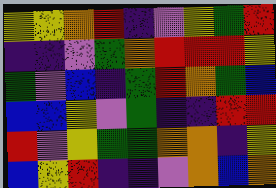[["yellow", "yellow", "orange", "red", "indigo", "violet", "yellow", "green", "red"], ["indigo", "indigo", "violet", "green", "orange", "red", "red", "red", "yellow"], ["green", "violet", "blue", "indigo", "green", "red", "orange", "green", "blue"], ["blue", "blue", "yellow", "violet", "green", "indigo", "indigo", "red", "red"], ["red", "violet", "yellow", "green", "green", "orange", "orange", "indigo", "yellow"], ["blue", "yellow", "red", "indigo", "indigo", "violet", "orange", "blue", "orange"]]